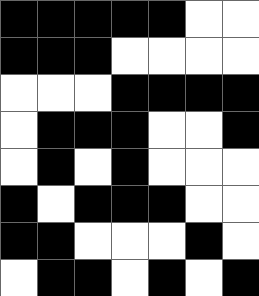[["black", "black", "black", "black", "black", "white", "white"], ["black", "black", "black", "white", "white", "white", "white"], ["white", "white", "white", "black", "black", "black", "black"], ["white", "black", "black", "black", "white", "white", "black"], ["white", "black", "white", "black", "white", "white", "white"], ["black", "white", "black", "black", "black", "white", "white"], ["black", "black", "white", "white", "white", "black", "white"], ["white", "black", "black", "white", "black", "white", "black"]]